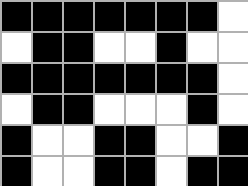[["black", "black", "black", "black", "black", "black", "black", "white"], ["white", "black", "black", "white", "white", "black", "white", "white"], ["black", "black", "black", "black", "black", "black", "black", "white"], ["white", "black", "black", "white", "white", "white", "black", "white"], ["black", "white", "white", "black", "black", "white", "white", "black"], ["black", "white", "white", "black", "black", "white", "black", "black"]]